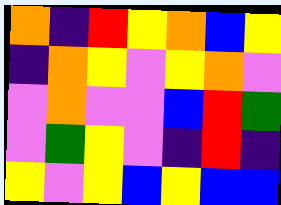[["orange", "indigo", "red", "yellow", "orange", "blue", "yellow"], ["indigo", "orange", "yellow", "violet", "yellow", "orange", "violet"], ["violet", "orange", "violet", "violet", "blue", "red", "green"], ["violet", "green", "yellow", "violet", "indigo", "red", "indigo"], ["yellow", "violet", "yellow", "blue", "yellow", "blue", "blue"]]